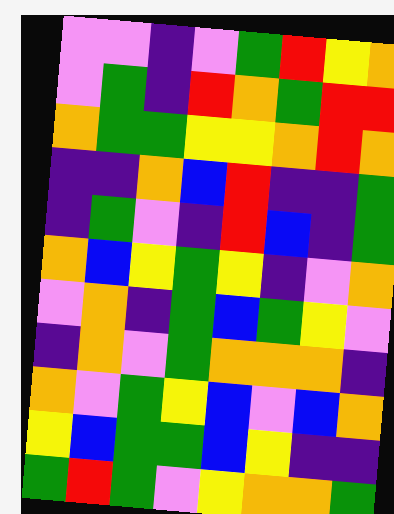[["violet", "violet", "indigo", "violet", "green", "red", "yellow", "orange"], ["violet", "green", "indigo", "red", "orange", "green", "red", "red"], ["orange", "green", "green", "yellow", "yellow", "orange", "red", "orange"], ["indigo", "indigo", "orange", "blue", "red", "indigo", "indigo", "green"], ["indigo", "green", "violet", "indigo", "red", "blue", "indigo", "green"], ["orange", "blue", "yellow", "green", "yellow", "indigo", "violet", "orange"], ["violet", "orange", "indigo", "green", "blue", "green", "yellow", "violet"], ["indigo", "orange", "violet", "green", "orange", "orange", "orange", "indigo"], ["orange", "violet", "green", "yellow", "blue", "violet", "blue", "orange"], ["yellow", "blue", "green", "green", "blue", "yellow", "indigo", "indigo"], ["green", "red", "green", "violet", "yellow", "orange", "orange", "green"]]